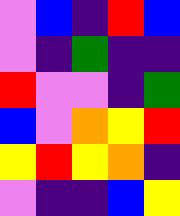[["violet", "blue", "indigo", "red", "blue"], ["violet", "indigo", "green", "indigo", "indigo"], ["red", "violet", "violet", "indigo", "green"], ["blue", "violet", "orange", "yellow", "red"], ["yellow", "red", "yellow", "orange", "indigo"], ["violet", "indigo", "indigo", "blue", "yellow"]]